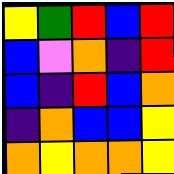[["yellow", "green", "red", "blue", "red"], ["blue", "violet", "orange", "indigo", "red"], ["blue", "indigo", "red", "blue", "orange"], ["indigo", "orange", "blue", "blue", "yellow"], ["orange", "yellow", "orange", "orange", "yellow"]]